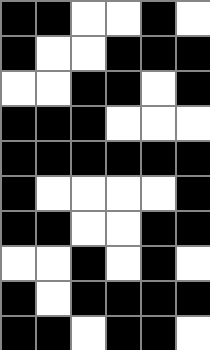[["black", "black", "white", "white", "black", "white"], ["black", "white", "white", "black", "black", "black"], ["white", "white", "black", "black", "white", "black"], ["black", "black", "black", "white", "white", "white"], ["black", "black", "black", "black", "black", "black"], ["black", "white", "white", "white", "white", "black"], ["black", "black", "white", "white", "black", "black"], ["white", "white", "black", "white", "black", "white"], ["black", "white", "black", "black", "black", "black"], ["black", "black", "white", "black", "black", "white"]]